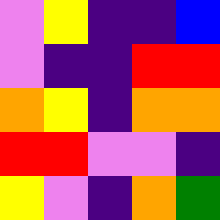[["violet", "yellow", "indigo", "indigo", "blue"], ["violet", "indigo", "indigo", "red", "red"], ["orange", "yellow", "indigo", "orange", "orange"], ["red", "red", "violet", "violet", "indigo"], ["yellow", "violet", "indigo", "orange", "green"]]